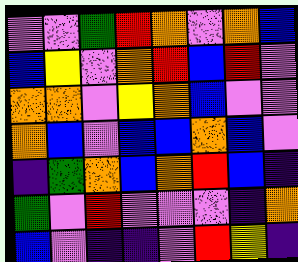[["violet", "violet", "green", "red", "orange", "violet", "orange", "blue"], ["blue", "yellow", "violet", "orange", "red", "blue", "red", "violet"], ["orange", "orange", "violet", "yellow", "orange", "blue", "violet", "violet"], ["orange", "blue", "violet", "blue", "blue", "orange", "blue", "violet"], ["indigo", "green", "orange", "blue", "orange", "red", "blue", "indigo"], ["green", "violet", "red", "violet", "violet", "violet", "indigo", "orange"], ["blue", "violet", "indigo", "indigo", "violet", "red", "yellow", "indigo"]]